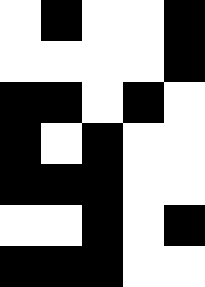[["white", "black", "white", "white", "black"], ["white", "white", "white", "white", "black"], ["black", "black", "white", "black", "white"], ["black", "white", "black", "white", "white"], ["black", "black", "black", "white", "white"], ["white", "white", "black", "white", "black"], ["black", "black", "black", "white", "white"]]